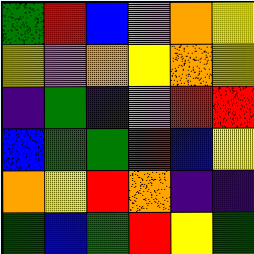[["green", "red", "blue", "violet", "orange", "yellow"], ["yellow", "violet", "orange", "yellow", "orange", "yellow"], ["indigo", "green", "indigo", "violet", "red", "red"], ["blue", "green", "green", "red", "blue", "yellow"], ["orange", "yellow", "red", "orange", "indigo", "indigo"], ["green", "blue", "green", "red", "yellow", "green"]]